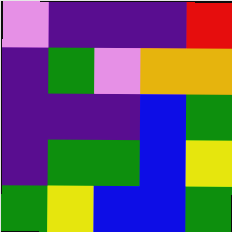[["violet", "indigo", "indigo", "indigo", "red"], ["indigo", "green", "violet", "orange", "orange"], ["indigo", "indigo", "indigo", "blue", "green"], ["indigo", "green", "green", "blue", "yellow"], ["green", "yellow", "blue", "blue", "green"]]